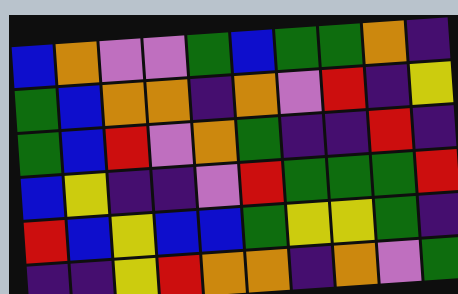[["blue", "orange", "violet", "violet", "green", "blue", "green", "green", "orange", "indigo"], ["green", "blue", "orange", "orange", "indigo", "orange", "violet", "red", "indigo", "yellow"], ["green", "blue", "red", "violet", "orange", "green", "indigo", "indigo", "red", "indigo"], ["blue", "yellow", "indigo", "indigo", "violet", "red", "green", "green", "green", "red"], ["red", "blue", "yellow", "blue", "blue", "green", "yellow", "yellow", "green", "indigo"], ["indigo", "indigo", "yellow", "red", "orange", "orange", "indigo", "orange", "violet", "green"]]